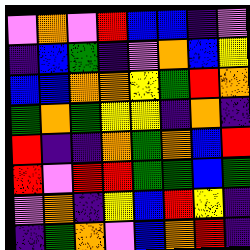[["violet", "orange", "violet", "red", "blue", "blue", "indigo", "violet"], ["indigo", "blue", "green", "indigo", "violet", "orange", "blue", "yellow"], ["blue", "blue", "orange", "orange", "yellow", "green", "red", "orange"], ["green", "orange", "green", "yellow", "yellow", "indigo", "orange", "indigo"], ["red", "indigo", "indigo", "orange", "green", "orange", "blue", "red"], ["red", "violet", "red", "red", "green", "green", "blue", "green"], ["violet", "orange", "indigo", "yellow", "blue", "red", "yellow", "indigo"], ["indigo", "green", "orange", "violet", "blue", "orange", "red", "indigo"]]